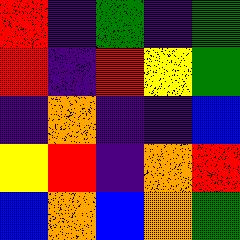[["red", "indigo", "green", "indigo", "green"], ["red", "indigo", "red", "yellow", "green"], ["indigo", "orange", "indigo", "indigo", "blue"], ["yellow", "red", "indigo", "orange", "red"], ["blue", "orange", "blue", "orange", "green"]]